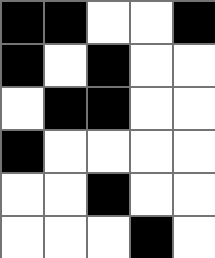[["black", "black", "white", "white", "black"], ["black", "white", "black", "white", "white"], ["white", "black", "black", "white", "white"], ["black", "white", "white", "white", "white"], ["white", "white", "black", "white", "white"], ["white", "white", "white", "black", "white"]]